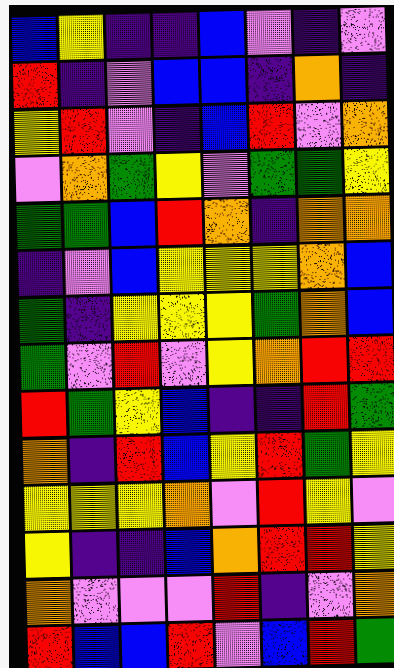[["blue", "yellow", "indigo", "indigo", "blue", "violet", "indigo", "violet"], ["red", "indigo", "violet", "blue", "blue", "indigo", "orange", "indigo"], ["yellow", "red", "violet", "indigo", "blue", "red", "violet", "orange"], ["violet", "orange", "green", "yellow", "violet", "green", "green", "yellow"], ["green", "green", "blue", "red", "orange", "indigo", "orange", "orange"], ["indigo", "violet", "blue", "yellow", "yellow", "yellow", "orange", "blue"], ["green", "indigo", "yellow", "yellow", "yellow", "green", "orange", "blue"], ["green", "violet", "red", "violet", "yellow", "orange", "red", "red"], ["red", "green", "yellow", "blue", "indigo", "indigo", "red", "green"], ["orange", "indigo", "red", "blue", "yellow", "red", "green", "yellow"], ["yellow", "yellow", "yellow", "orange", "violet", "red", "yellow", "violet"], ["yellow", "indigo", "indigo", "blue", "orange", "red", "red", "yellow"], ["orange", "violet", "violet", "violet", "red", "indigo", "violet", "orange"], ["red", "blue", "blue", "red", "violet", "blue", "red", "green"]]